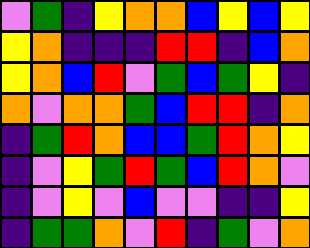[["violet", "green", "indigo", "yellow", "orange", "orange", "blue", "yellow", "blue", "yellow"], ["yellow", "orange", "indigo", "indigo", "indigo", "red", "red", "indigo", "blue", "orange"], ["yellow", "orange", "blue", "red", "violet", "green", "blue", "green", "yellow", "indigo"], ["orange", "violet", "orange", "orange", "green", "blue", "red", "red", "indigo", "orange"], ["indigo", "green", "red", "orange", "blue", "blue", "green", "red", "orange", "yellow"], ["indigo", "violet", "yellow", "green", "red", "green", "blue", "red", "orange", "violet"], ["indigo", "violet", "yellow", "violet", "blue", "violet", "violet", "indigo", "indigo", "yellow"], ["indigo", "green", "green", "orange", "violet", "red", "indigo", "green", "violet", "orange"]]